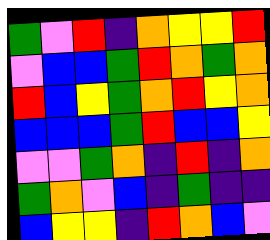[["green", "violet", "red", "indigo", "orange", "yellow", "yellow", "red"], ["violet", "blue", "blue", "green", "red", "orange", "green", "orange"], ["red", "blue", "yellow", "green", "orange", "red", "yellow", "orange"], ["blue", "blue", "blue", "green", "red", "blue", "blue", "yellow"], ["violet", "violet", "green", "orange", "indigo", "red", "indigo", "orange"], ["green", "orange", "violet", "blue", "indigo", "green", "indigo", "indigo"], ["blue", "yellow", "yellow", "indigo", "red", "orange", "blue", "violet"]]